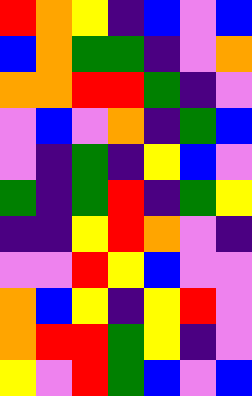[["red", "orange", "yellow", "indigo", "blue", "violet", "blue"], ["blue", "orange", "green", "green", "indigo", "violet", "orange"], ["orange", "orange", "red", "red", "green", "indigo", "violet"], ["violet", "blue", "violet", "orange", "indigo", "green", "blue"], ["violet", "indigo", "green", "indigo", "yellow", "blue", "violet"], ["green", "indigo", "green", "red", "indigo", "green", "yellow"], ["indigo", "indigo", "yellow", "red", "orange", "violet", "indigo"], ["violet", "violet", "red", "yellow", "blue", "violet", "violet"], ["orange", "blue", "yellow", "indigo", "yellow", "red", "violet"], ["orange", "red", "red", "green", "yellow", "indigo", "violet"], ["yellow", "violet", "red", "green", "blue", "violet", "blue"]]